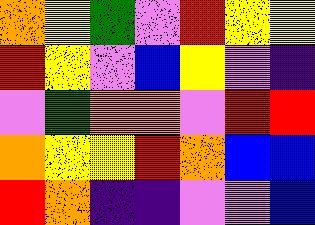[["orange", "yellow", "green", "violet", "red", "yellow", "yellow"], ["red", "yellow", "violet", "blue", "yellow", "violet", "indigo"], ["violet", "green", "orange", "orange", "violet", "red", "red"], ["orange", "yellow", "yellow", "red", "orange", "blue", "blue"], ["red", "orange", "indigo", "indigo", "violet", "violet", "blue"]]